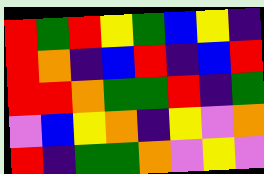[["red", "green", "red", "yellow", "green", "blue", "yellow", "indigo"], ["red", "orange", "indigo", "blue", "red", "indigo", "blue", "red"], ["red", "red", "orange", "green", "green", "red", "indigo", "green"], ["violet", "blue", "yellow", "orange", "indigo", "yellow", "violet", "orange"], ["red", "indigo", "green", "green", "orange", "violet", "yellow", "violet"]]